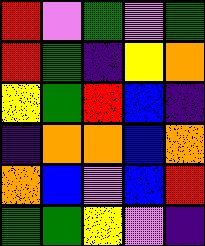[["red", "violet", "green", "violet", "green"], ["red", "green", "indigo", "yellow", "orange"], ["yellow", "green", "red", "blue", "indigo"], ["indigo", "orange", "orange", "blue", "orange"], ["orange", "blue", "violet", "blue", "red"], ["green", "green", "yellow", "violet", "indigo"]]